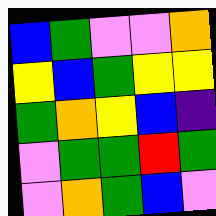[["blue", "green", "violet", "violet", "orange"], ["yellow", "blue", "green", "yellow", "yellow"], ["green", "orange", "yellow", "blue", "indigo"], ["violet", "green", "green", "red", "green"], ["violet", "orange", "green", "blue", "violet"]]